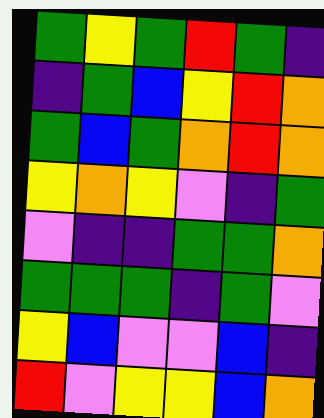[["green", "yellow", "green", "red", "green", "indigo"], ["indigo", "green", "blue", "yellow", "red", "orange"], ["green", "blue", "green", "orange", "red", "orange"], ["yellow", "orange", "yellow", "violet", "indigo", "green"], ["violet", "indigo", "indigo", "green", "green", "orange"], ["green", "green", "green", "indigo", "green", "violet"], ["yellow", "blue", "violet", "violet", "blue", "indigo"], ["red", "violet", "yellow", "yellow", "blue", "orange"]]